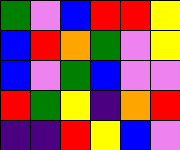[["green", "violet", "blue", "red", "red", "yellow"], ["blue", "red", "orange", "green", "violet", "yellow"], ["blue", "violet", "green", "blue", "violet", "violet"], ["red", "green", "yellow", "indigo", "orange", "red"], ["indigo", "indigo", "red", "yellow", "blue", "violet"]]